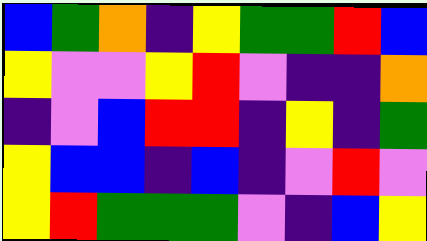[["blue", "green", "orange", "indigo", "yellow", "green", "green", "red", "blue"], ["yellow", "violet", "violet", "yellow", "red", "violet", "indigo", "indigo", "orange"], ["indigo", "violet", "blue", "red", "red", "indigo", "yellow", "indigo", "green"], ["yellow", "blue", "blue", "indigo", "blue", "indigo", "violet", "red", "violet"], ["yellow", "red", "green", "green", "green", "violet", "indigo", "blue", "yellow"]]